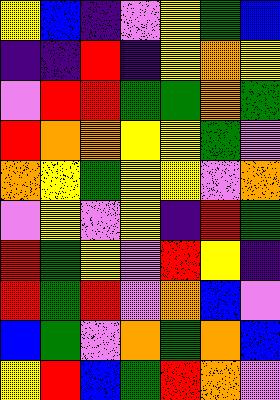[["yellow", "blue", "indigo", "violet", "yellow", "green", "blue"], ["indigo", "indigo", "red", "indigo", "yellow", "orange", "yellow"], ["violet", "red", "red", "green", "green", "orange", "green"], ["red", "orange", "orange", "yellow", "yellow", "green", "violet"], ["orange", "yellow", "green", "yellow", "yellow", "violet", "orange"], ["violet", "yellow", "violet", "yellow", "indigo", "red", "green"], ["red", "green", "yellow", "violet", "red", "yellow", "indigo"], ["red", "green", "red", "violet", "orange", "blue", "violet"], ["blue", "green", "violet", "orange", "green", "orange", "blue"], ["yellow", "red", "blue", "green", "red", "orange", "violet"]]